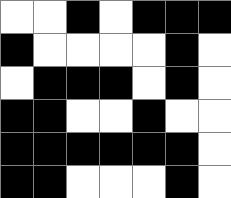[["white", "white", "black", "white", "black", "black", "black"], ["black", "white", "white", "white", "white", "black", "white"], ["white", "black", "black", "black", "white", "black", "white"], ["black", "black", "white", "white", "black", "white", "white"], ["black", "black", "black", "black", "black", "black", "white"], ["black", "black", "white", "white", "white", "black", "white"]]